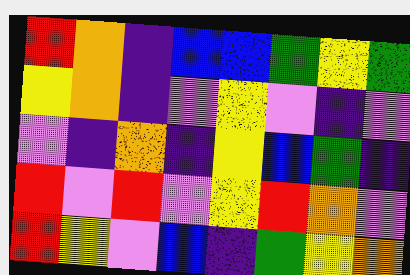[["red", "orange", "indigo", "blue", "blue", "green", "yellow", "green"], ["yellow", "orange", "indigo", "violet", "yellow", "violet", "indigo", "violet"], ["violet", "indigo", "orange", "indigo", "yellow", "blue", "green", "indigo"], ["red", "violet", "red", "violet", "yellow", "red", "orange", "violet"], ["red", "yellow", "violet", "blue", "indigo", "green", "yellow", "orange"]]